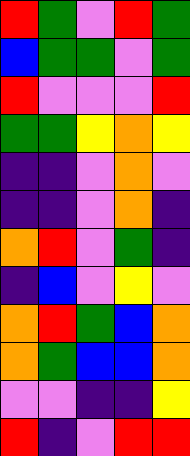[["red", "green", "violet", "red", "green"], ["blue", "green", "green", "violet", "green"], ["red", "violet", "violet", "violet", "red"], ["green", "green", "yellow", "orange", "yellow"], ["indigo", "indigo", "violet", "orange", "violet"], ["indigo", "indigo", "violet", "orange", "indigo"], ["orange", "red", "violet", "green", "indigo"], ["indigo", "blue", "violet", "yellow", "violet"], ["orange", "red", "green", "blue", "orange"], ["orange", "green", "blue", "blue", "orange"], ["violet", "violet", "indigo", "indigo", "yellow"], ["red", "indigo", "violet", "red", "red"]]